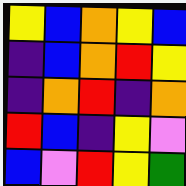[["yellow", "blue", "orange", "yellow", "blue"], ["indigo", "blue", "orange", "red", "yellow"], ["indigo", "orange", "red", "indigo", "orange"], ["red", "blue", "indigo", "yellow", "violet"], ["blue", "violet", "red", "yellow", "green"]]